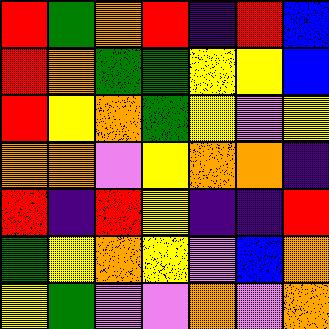[["red", "green", "orange", "red", "indigo", "red", "blue"], ["red", "orange", "green", "green", "yellow", "yellow", "blue"], ["red", "yellow", "orange", "green", "yellow", "violet", "yellow"], ["orange", "orange", "violet", "yellow", "orange", "orange", "indigo"], ["red", "indigo", "red", "yellow", "indigo", "indigo", "red"], ["green", "yellow", "orange", "yellow", "violet", "blue", "orange"], ["yellow", "green", "violet", "violet", "orange", "violet", "orange"]]